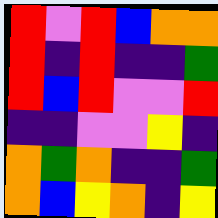[["red", "violet", "red", "blue", "orange", "orange"], ["red", "indigo", "red", "indigo", "indigo", "green"], ["red", "blue", "red", "violet", "violet", "red"], ["indigo", "indigo", "violet", "violet", "yellow", "indigo"], ["orange", "green", "orange", "indigo", "indigo", "green"], ["orange", "blue", "yellow", "orange", "indigo", "yellow"]]